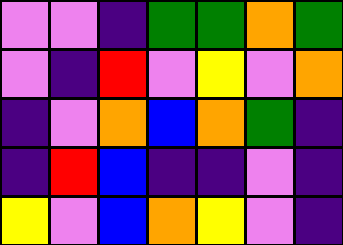[["violet", "violet", "indigo", "green", "green", "orange", "green"], ["violet", "indigo", "red", "violet", "yellow", "violet", "orange"], ["indigo", "violet", "orange", "blue", "orange", "green", "indigo"], ["indigo", "red", "blue", "indigo", "indigo", "violet", "indigo"], ["yellow", "violet", "blue", "orange", "yellow", "violet", "indigo"]]